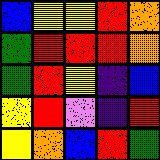[["blue", "yellow", "yellow", "red", "orange"], ["green", "red", "red", "red", "orange"], ["green", "red", "yellow", "indigo", "blue"], ["yellow", "red", "violet", "indigo", "red"], ["yellow", "orange", "blue", "red", "green"]]